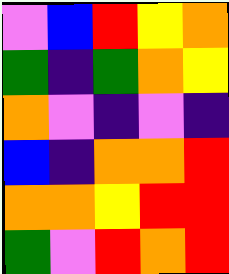[["violet", "blue", "red", "yellow", "orange"], ["green", "indigo", "green", "orange", "yellow"], ["orange", "violet", "indigo", "violet", "indigo"], ["blue", "indigo", "orange", "orange", "red"], ["orange", "orange", "yellow", "red", "red"], ["green", "violet", "red", "orange", "red"]]